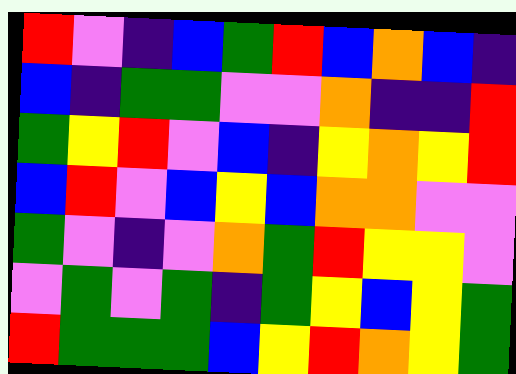[["red", "violet", "indigo", "blue", "green", "red", "blue", "orange", "blue", "indigo"], ["blue", "indigo", "green", "green", "violet", "violet", "orange", "indigo", "indigo", "red"], ["green", "yellow", "red", "violet", "blue", "indigo", "yellow", "orange", "yellow", "red"], ["blue", "red", "violet", "blue", "yellow", "blue", "orange", "orange", "violet", "violet"], ["green", "violet", "indigo", "violet", "orange", "green", "red", "yellow", "yellow", "violet"], ["violet", "green", "violet", "green", "indigo", "green", "yellow", "blue", "yellow", "green"], ["red", "green", "green", "green", "blue", "yellow", "red", "orange", "yellow", "green"]]